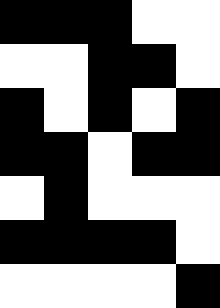[["black", "black", "black", "white", "white"], ["white", "white", "black", "black", "white"], ["black", "white", "black", "white", "black"], ["black", "black", "white", "black", "black"], ["white", "black", "white", "white", "white"], ["black", "black", "black", "black", "white"], ["white", "white", "white", "white", "black"]]